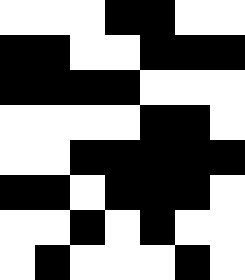[["white", "white", "white", "black", "black", "white", "white"], ["black", "black", "white", "white", "black", "black", "black"], ["black", "black", "black", "black", "white", "white", "white"], ["white", "white", "white", "white", "black", "black", "white"], ["white", "white", "black", "black", "black", "black", "black"], ["black", "black", "white", "black", "black", "black", "white"], ["white", "white", "black", "white", "black", "white", "white"], ["white", "black", "white", "white", "white", "black", "white"]]